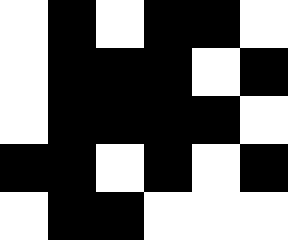[["white", "black", "white", "black", "black", "white"], ["white", "black", "black", "black", "white", "black"], ["white", "black", "black", "black", "black", "white"], ["black", "black", "white", "black", "white", "black"], ["white", "black", "black", "white", "white", "white"]]